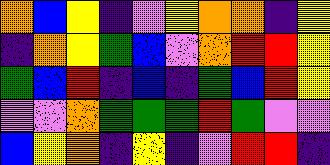[["orange", "blue", "yellow", "indigo", "violet", "yellow", "orange", "orange", "indigo", "yellow"], ["indigo", "orange", "yellow", "green", "blue", "violet", "orange", "red", "red", "yellow"], ["green", "blue", "red", "indigo", "blue", "indigo", "green", "blue", "red", "yellow"], ["violet", "violet", "orange", "green", "green", "green", "red", "green", "violet", "violet"], ["blue", "yellow", "orange", "indigo", "yellow", "indigo", "violet", "red", "red", "indigo"]]